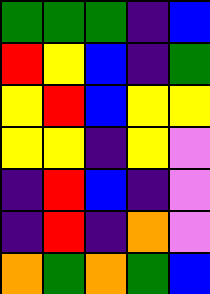[["green", "green", "green", "indigo", "blue"], ["red", "yellow", "blue", "indigo", "green"], ["yellow", "red", "blue", "yellow", "yellow"], ["yellow", "yellow", "indigo", "yellow", "violet"], ["indigo", "red", "blue", "indigo", "violet"], ["indigo", "red", "indigo", "orange", "violet"], ["orange", "green", "orange", "green", "blue"]]